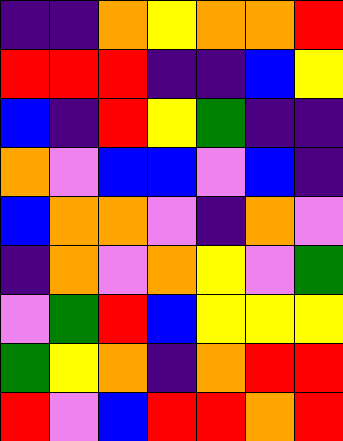[["indigo", "indigo", "orange", "yellow", "orange", "orange", "red"], ["red", "red", "red", "indigo", "indigo", "blue", "yellow"], ["blue", "indigo", "red", "yellow", "green", "indigo", "indigo"], ["orange", "violet", "blue", "blue", "violet", "blue", "indigo"], ["blue", "orange", "orange", "violet", "indigo", "orange", "violet"], ["indigo", "orange", "violet", "orange", "yellow", "violet", "green"], ["violet", "green", "red", "blue", "yellow", "yellow", "yellow"], ["green", "yellow", "orange", "indigo", "orange", "red", "red"], ["red", "violet", "blue", "red", "red", "orange", "red"]]